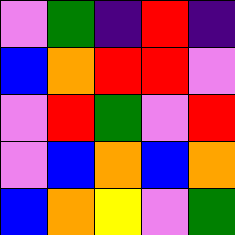[["violet", "green", "indigo", "red", "indigo"], ["blue", "orange", "red", "red", "violet"], ["violet", "red", "green", "violet", "red"], ["violet", "blue", "orange", "blue", "orange"], ["blue", "orange", "yellow", "violet", "green"]]